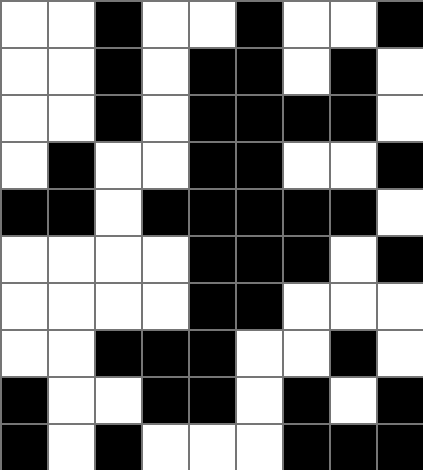[["white", "white", "black", "white", "white", "black", "white", "white", "black"], ["white", "white", "black", "white", "black", "black", "white", "black", "white"], ["white", "white", "black", "white", "black", "black", "black", "black", "white"], ["white", "black", "white", "white", "black", "black", "white", "white", "black"], ["black", "black", "white", "black", "black", "black", "black", "black", "white"], ["white", "white", "white", "white", "black", "black", "black", "white", "black"], ["white", "white", "white", "white", "black", "black", "white", "white", "white"], ["white", "white", "black", "black", "black", "white", "white", "black", "white"], ["black", "white", "white", "black", "black", "white", "black", "white", "black"], ["black", "white", "black", "white", "white", "white", "black", "black", "black"]]